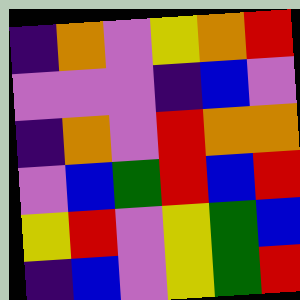[["indigo", "orange", "violet", "yellow", "orange", "red"], ["violet", "violet", "violet", "indigo", "blue", "violet"], ["indigo", "orange", "violet", "red", "orange", "orange"], ["violet", "blue", "green", "red", "blue", "red"], ["yellow", "red", "violet", "yellow", "green", "blue"], ["indigo", "blue", "violet", "yellow", "green", "red"]]